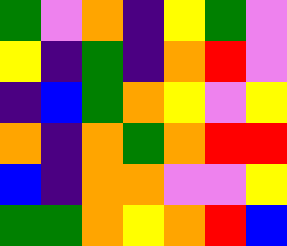[["green", "violet", "orange", "indigo", "yellow", "green", "violet"], ["yellow", "indigo", "green", "indigo", "orange", "red", "violet"], ["indigo", "blue", "green", "orange", "yellow", "violet", "yellow"], ["orange", "indigo", "orange", "green", "orange", "red", "red"], ["blue", "indigo", "orange", "orange", "violet", "violet", "yellow"], ["green", "green", "orange", "yellow", "orange", "red", "blue"]]